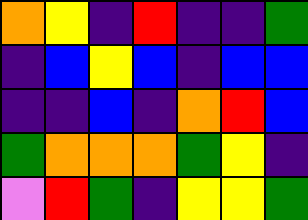[["orange", "yellow", "indigo", "red", "indigo", "indigo", "green"], ["indigo", "blue", "yellow", "blue", "indigo", "blue", "blue"], ["indigo", "indigo", "blue", "indigo", "orange", "red", "blue"], ["green", "orange", "orange", "orange", "green", "yellow", "indigo"], ["violet", "red", "green", "indigo", "yellow", "yellow", "green"]]